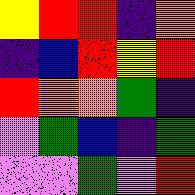[["yellow", "red", "red", "indigo", "orange"], ["indigo", "blue", "red", "yellow", "red"], ["red", "orange", "orange", "green", "indigo"], ["violet", "green", "blue", "indigo", "green"], ["violet", "violet", "green", "violet", "red"]]